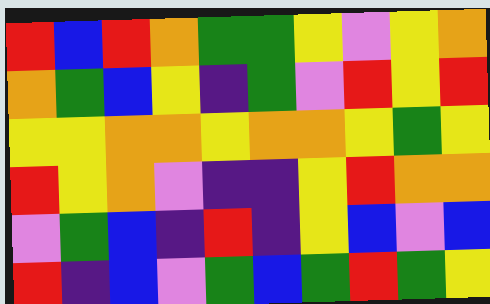[["red", "blue", "red", "orange", "green", "green", "yellow", "violet", "yellow", "orange"], ["orange", "green", "blue", "yellow", "indigo", "green", "violet", "red", "yellow", "red"], ["yellow", "yellow", "orange", "orange", "yellow", "orange", "orange", "yellow", "green", "yellow"], ["red", "yellow", "orange", "violet", "indigo", "indigo", "yellow", "red", "orange", "orange"], ["violet", "green", "blue", "indigo", "red", "indigo", "yellow", "blue", "violet", "blue"], ["red", "indigo", "blue", "violet", "green", "blue", "green", "red", "green", "yellow"]]